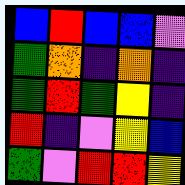[["blue", "red", "blue", "blue", "violet"], ["green", "orange", "indigo", "orange", "indigo"], ["green", "red", "green", "yellow", "indigo"], ["red", "indigo", "violet", "yellow", "blue"], ["green", "violet", "red", "red", "yellow"]]